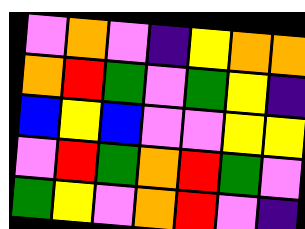[["violet", "orange", "violet", "indigo", "yellow", "orange", "orange"], ["orange", "red", "green", "violet", "green", "yellow", "indigo"], ["blue", "yellow", "blue", "violet", "violet", "yellow", "yellow"], ["violet", "red", "green", "orange", "red", "green", "violet"], ["green", "yellow", "violet", "orange", "red", "violet", "indigo"]]